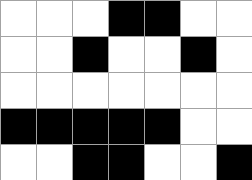[["white", "white", "white", "black", "black", "white", "white"], ["white", "white", "black", "white", "white", "black", "white"], ["white", "white", "white", "white", "white", "white", "white"], ["black", "black", "black", "black", "black", "white", "white"], ["white", "white", "black", "black", "white", "white", "black"]]